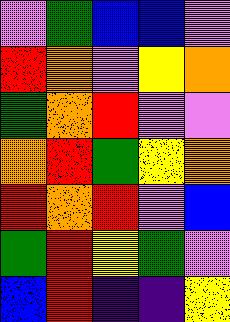[["violet", "green", "blue", "blue", "violet"], ["red", "orange", "violet", "yellow", "orange"], ["green", "orange", "red", "violet", "violet"], ["orange", "red", "green", "yellow", "orange"], ["red", "orange", "red", "violet", "blue"], ["green", "red", "yellow", "green", "violet"], ["blue", "red", "indigo", "indigo", "yellow"]]